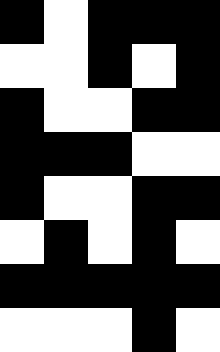[["black", "white", "black", "black", "black"], ["white", "white", "black", "white", "black"], ["black", "white", "white", "black", "black"], ["black", "black", "black", "white", "white"], ["black", "white", "white", "black", "black"], ["white", "black", "white", "black", "white"], ["black", "black", "black", "black", "black"], ["white", "white", "white", "black", "white"]]